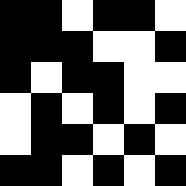[["black", "black", "white", "black", "black", "white"], ["black", "black", "black", "white", "white", "black"], ["black", "white", "black", "black", "white", "white"], ["white", "black", "white", "black", "white", "black"], ["white", "black", "black", "white", "black", "white"], ["black", "black", "white", "black", "white", "black"]]